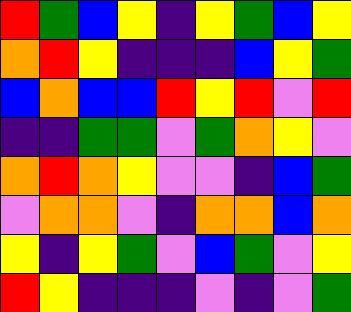[["red", "green", "blue", "yellow", "indigo", "yellow", "green", "blue", "yellow"], ["orange", "red", "yellow", "indigo", "indigo", "indigo", "blue", "yellow", "green"], ["blue", "orange", "blue", "blue", "red", "yellow", "red", "violet", "red"], ["indigo", "indigo", "green", "green", "violet", "green", "orange", "yellow", "violet"], ["orange", "red", "orange", "yellow", "violet", "violet", "indigo", "blue", "green"], ["violet", "orange", "orange", "violet", "indigo", "orange", "orange", "blue", "orange"], ["yellow", "indigo", "yellow", "green", "violet", "blue", "green", "violet", "yellow"], ["red", "yellow", "indigo", "indigo", "indigo", "violet", "indigo", "violet", "green"]]